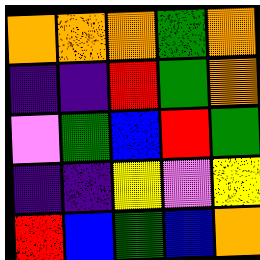[["orange", "orange", "orange", "green", "orange"], ["indigo", "indigo", "red", "green", "orange"], ["violet", "green", "blue", "red", "green"], ["indigo", "indigo", "yellow", "violet", "yellow"], ["red", "blue", "green", "blue", "orange"]]